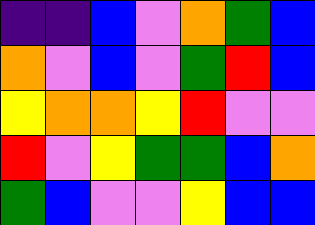[["indigo", "indigo", "blue", "violet", "orange", "green", "blue"], ["orange", "violet", "blue", "violet", "green", "red", "blue"], ["yellow", "orange", "orange", "yellow", "red", "violet", "violet"], ["red", "violet", "yellow", "green", "green", "blue", "orange"], ["green", "blue", "violet", "violet", "yellow", "blue", "blue"]]